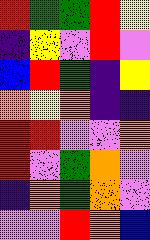[["red", "green", "green", "red", "yellow"], ["indigo", "yellow", "violet", "red", "violet"], ["blue", "red", "green", "indigo", "yellow"], ["orange", "yellow", "orange", "indigo", "indigo"], ["red", "red", "violet", "violet", "orange"], ["red", "violet", "green", "orange", "violet"], ["indigo", "orange", "green", "orange", "violet"], ["violet", "violet", "red", "orange", "blue"]]